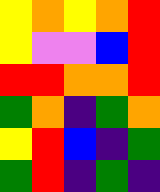[["yellow", "orange", "yellow", "orange", "red"], ["yellow", "violet", "violet", "blue", "red"], ["red", "red", "orange", "orange", "red"], ["green", "orange", "indigo", "green", "orange"], ["yellow", "red", "blue", "indigo", "green"], ["green", "red", "indigo", "green", "indigo"]]